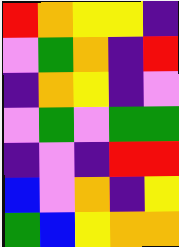[["red", "orange", "yellow", "yellow", "indigo"], ["violet", "green", "orange", "indigo", "red"], ["indigo", "orange", "yellow", "indigo", "violet"], ["violet", "green", "violet", "green", "green"], ["indigo", "violet", "indigo", "red", "red"], ["blue", "violet", "orange", "indigo", "yellow"], ["green", "blue", "yellow", "orange", "orange"]]